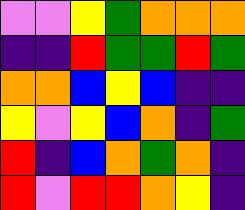[["violet", "violet", "yellow", "green", "orange", "orange", "orange"], ["indigo", "indigo", "red", "green", "green", "red", "green"], ["orange", "orange", "blue", "yellow", "blue", "indigo", "indigo"], ["yellow", "violet", "yellow", "blue", "orange", "indigo", "green"], ["red", "indigo", "blue", "orange", "green", "orange", "indigo"], ["red", "violet", "red", "red", "orange", "yellow", "indigo"]]